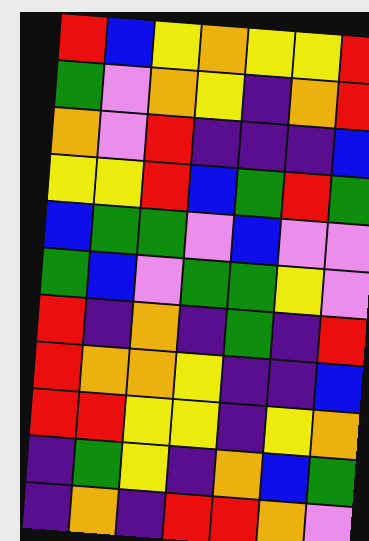[["red", "blue", "yellow", "orange", "yellow", "yellow", "red"], ["green", "violet", "orange", "yellow", "indigo", "orange", "red"], ["orange", "violet", "red", "indigo", "indigo", "indigo", "blue"], ["yellow", "yellow", "red", "blue", "green", "red", "green"], ["blue", "green", "green", "violet", "blue", "violet", "violet"], ["green", "blue", "violet", "green", "green", "yellow", "violet"], ["red", "indigo", "orange", "indigo", "green", "indigo", "red"], ["red", "orange", "orange", "yellow", "indigo", "indigo", "blue"], ["red", "red", "yellow", "yellow", "indigo", "yellow", "orange"], ["indigo", "green", "yellow", "indigo", "orange", "blue", "green"], ["indigo", "orange", "indigo", "red", "red", "orange", "violet"]]